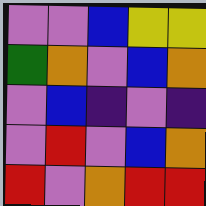[["violet", "violet", "blue", "yellow", "yellow"], ["green", "orange", "violet", "blue", "orange"], ["violet", "blue", "indigo", "violet", "indigo"], ["violet", "red", "violet", "blue", "orange"], ["red", "violet", "orange", "red", "red"]]